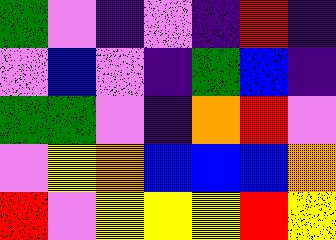[["green", "violet", "indigo", "violet", "indigo", "red", "indigo"], ["violet", "blue", "violet", "indigo", "green", "blue", "indigo"], ["green", "green", "violet", "indigo", "orange", "red", "violet"], ["violet", "yellow", "orange", "blue", "blue", "blue", "orange"], ["red", "violet", "yellow", "yellow", "yellow", "red", "yellow"]]